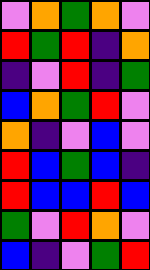[["violet", "orange", "green", "orange", "violet"], ["red", "green", "red", "indigo", "orange"], ["indigo", "violet", "red", "indigo", "green"], ["blue", "orange", "green", "red", "violet"], ["orange", "indigo", "violet", "blue", "violet"], ["red", "blue", "green", "blue", "indigo"], ["red", "blue", "blue", "red", "blue"], ["green", "violet", "red", "orange", "violet"], ["blue", "indigo", "violet", "green", "red"]]